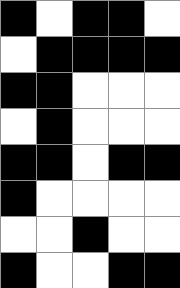[["black", "white", "black", "black", "white"], ["white", "black", "black", "black", "black"], ["black", "black", "white", "white", "white"], ["white", "black", "white", "white", "white"], ["black", "black", "white", "black", "black"], ["black", "white", "white", "white", "white"], ["white", "white", "black", "white", "white"], ["black", "white", "white", "black", "black"]]